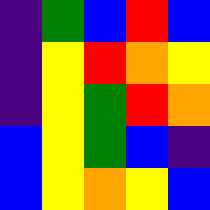[["indigo", "green", "blue", "red", "blue"], ["indigo", "yellow", "red", "orange", "yellow"], ["indigo", "yellow", "green", "red", "orange"], ["blue", "yellow", "green", "blue", "indigo"], ["blue", "yellow", "orange", "yellow", "blue"]]